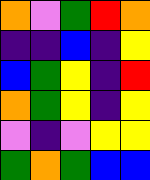[["orange", "violet", "green", "red", "orange"], ["indigo", "indigo", "blue", "indigo", "yellow"], ["blue", "green", "yellow", "indigo", "red"], ["orange", "green", "yellow", "indigo", "yellow"], ["violet", "indigo", "violet", "yellow", "yellow"], ["green", "orange", "green", "blue", "blue"]]